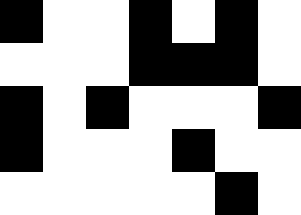[["black", "white", "white", "black", "white", "black", "white"], ["white", "white", "white", "black", "black", "black", "white"], ["black", "white", "black", "white", "white", "white", "black"], ["black", "white", "white", "white", "black", "white", "white"], ["white", "white", "white", "white", "white", "black", "white"]]